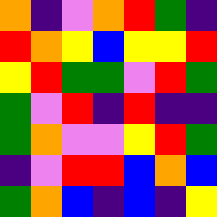[["orange", "indigo", "violet", "orange", "red", "green", "indigo"], ["red", "orange", "yellow", "blue", "yellow", "yellow", "red"], ["yellow", "red", "green", "green", "violet", "red", "green"], ["green", "violet", "red", "indigo", "red", "indigo", "indigo"], ["green", "orange", "violet", "violet", "yellow", "red", "green"], ["indigo", "violet", "red", "red", "blue", "orange", "blue"], ["green", "orange", "blue", "indigo", "blue", "indigo", "yellow"]]